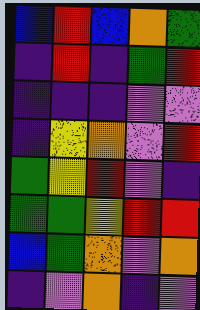[["blue", "red", "blue", "orange", "green"], ["indigo", "red", "indigo", "green", "red"], ["indigo", "indigo", "indigo", "violet", "violet"], ["indigo", "yellow", "orange", "violet", "red"], ["green", "yellow", "red", "violet", "indigo"], ["green", "green", "yellow", "red", "red"], ["blue", "green", "orange", "violet", "orange"], ["indigo", "violet", "orange", "indigo", "violet"]]